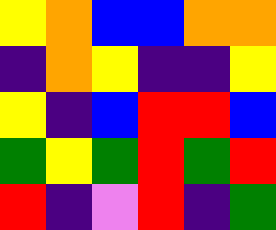[["yellow", "orange", "blue", "blue", "orange", "orange"], ["indigo", "orange", "yellow", "indigo", "indigo", "yellow"], ["yellow", "indigo", "blue", "red", "red", "blue"], ["green", "yellow", "green", "red", "green", "red"], ["red", "indigo", "violet", "red", "indigo", "green"]]